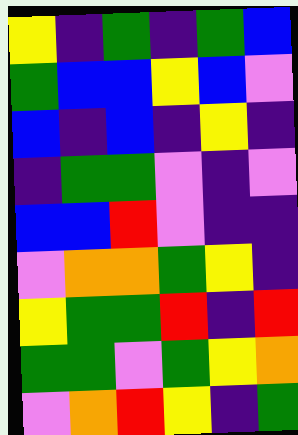[["yellow", "indigo", "green", "indigo", "green", "blue"], ["green", "blue", "blue", "yellow", "blue", "violet"], ["blue", "indigo", "blue", "indigo", "yellow", "indigo"], ["indigo", "green", "green", "violet", "indigo", "violet"], ["blue", "blue", "red", "violet", "indigo", "indigo"], ["violet", "orange", "orange", "green", "yellow", "indigo"], ["yellow", "green", "green", "red", "indigo", "red"], ["green", "green", "violet", "green", "yellow", "orange"], ["violet", "orange", "red", "yellow", "indigo", "green"]]